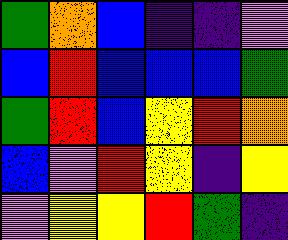[["green", "orange", "blue", "indigo", "indigo", "violet"], ["blue", "red", "blue", "blue", "blue", "green"], ["green", "red", "blue", "yellow", "red", "orange"], ["blue", "violet", "red", "yellow", "indigo", "yellow"], ["violet", "yellow", "yellow", "red", "green", "indigo"]]